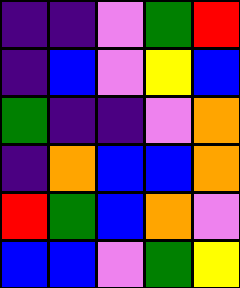[["indigo", "indigo", "violet", "green", "red"], ["indigo", "blue", "violet", "yellow", "blue"], ["green", "indigo", "indigo", "violet", "orange"], ["indigo", "orange", "blue", "blue", "orange"], ["red", "green", "blue", "orange", "violet"], ["blue", "blue", "violet", "green", "yellow"]]